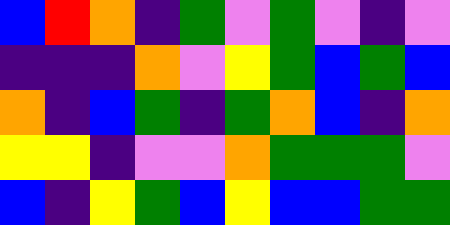[["blue", "red", "orange", "indigo", "green", "violet", "green", "violet", "indigo", "violet"], ["indigo", "indigo", "indigo", "orange", "violet", "yellow", "green", "blue", "green", "blue"], ["orange", "indigo", "blue", "green", "indigo", "green", "orange", "blue", "indigo", "orange"], ["yellow", "yellow", "indigo", "violet", "violet", "orange", "green", "green", "green", "violet"], ["blue", "indigo", "yellow", "green", "blue", "yellow", "blue", "blue", "green", "green"]]